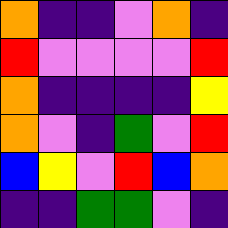[["orange", "indigo", "indigo", "violet", "orange", "indigo"], ["red", "violet", "violet", "violet", "violet", "red"], ["orange", "indigo", "indigo", "indigo", "indigo", "yellow"], ["orange", "violet", "indigo", "green", "violet", "red"], ["blue", "yellow", "violet", "red", "blue", "orange"], ["indigo", "indigo", "green", "green", "violet", "indigo"]]